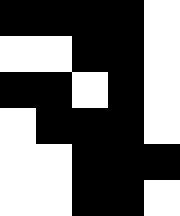[["black", "black", "black", "black", "white"], ["white", "white", "black", "black", "white"], ["black", "black", "white", "black", "white"], ["white", "black", "black", "black", "white"], ["white", "white", "black", "black", "black"], ["white", "white", "black", "black", "white"]]